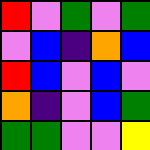[["red", "violet", "green", "violet", "green"], ["violet", "blue", "indigo", "orange", "blue"], ["red", "blue", "violet", "blue", "violet"], ["orange", "indigo", "violet", "blue", "green"], ["green", "green", "violet", "violet", "yellow"]]